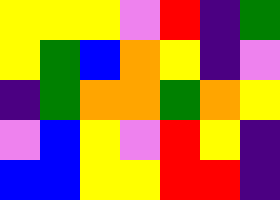[["yellow", "yellow", "yellow", "violet", "red", "indigo", "green"], ["yellow", "green", "blue", "orange", "yellow", "indigo", "violet"], ["indigo", "green", "orange", "orange", "green", "orange", "yellow"], ["violet", "blue", "yellow", "violet", "red", "yellow", "indigo"], ["blue", "blue", "yellow", "yellow", "red", "red", "indigo"]]